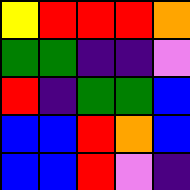[["yellow", "red", "red", "red", "orange"], ["green", "green", "indigo", "indigo", "violet"], ["red", "indigo", "green", "green", "blue"], ["blue", "blue", "red", "orange", "blue"], ["blue", "blue", "red", "violet", "indigo"]]